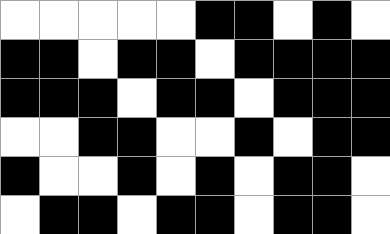[["white", "white", "white", "white", "white", "black", "black", "white", "black", "white"], ["black", "black", "white", "black", "black", "white", "black", "black", "black", "black"], ["black", "black", "black", "white", "black", "black", "white", "black", "black", "black"], ["white", "white", "black", "black", "white", "white", "black", "white", "black", "black"], ["black", "white", "white", "black", "white", "black", "white", "black", "black", "white"], ["white", "black", "black", "white", "black", "black", "white", "black", "black", "white"]]